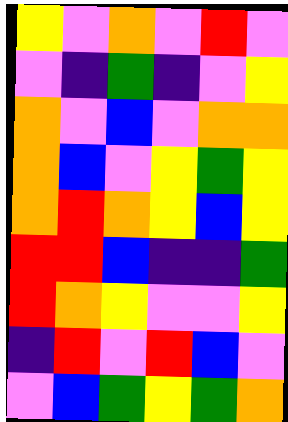[["yellow", "violet", "orange", "violet", "red", "violet"], ["violet", "indigo", "green", "indigo", "violet", "yellow"], ["orange", "violet", "blue", "violet", "orange", "orange"], ["orange", "blue", "violet", "yellow", "green", "yellow"], ["orange", "red", "orange", "yellow", "blue", "yellow"], ["red", "red", "blue", "indigo", "indigo", "green"], ["red", "orange", "yellow", "violet", "violet", "yellow"], ["indigo", "red", "violet", "red", "blue", "violet"], ["violet", "blue", "green", "yellow", "green", "orange"]]